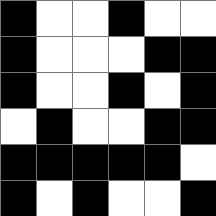[["black", "white", "white", "black", "white", "white"], ["black", "white", "white", "white", "black", "black"], ["black", "white", "white", "black", "white", "black"], ["white", "black", "white", "white", "black", "black"], ["black", "black", "black", "black", "black", "white"], ["black", "white", "black", "white", "white", "black"]]